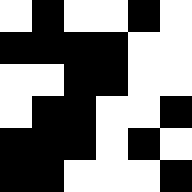[["white", "black", "white", "white", "black", "white"], ["black", "black", "black", "black", "white", "white"], ["white", "white", "black", "black", "white", "white"], ["white", "black", "black", "white", "white", "black"], ["black", "black", "black", "white", "black", "white"], ["black", "black", "white", "white", "white", "black"]]